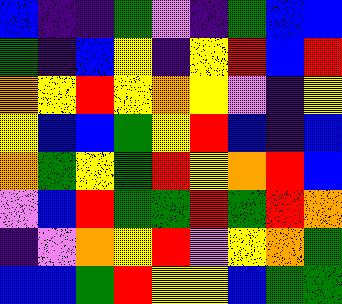[["blue", "indigo", "indigo", "green", "violet", "indigo", "green", "blue", "blue"], ["green", "indigo", "blue", "yellow", "indigo", "yellow", "red", "blue", "red"], ["orange", "yellow", "red", "yellow", "orange", "yellow", "violet", "indigo", "yellow"], ["yellow", "blue", "blue", "green", "yellow", "red", "blue", "indigo", "blue"], ["orange", "green", "yellow", "green", "red", "yellow", "orange", "red", "blue"], ["violet", "blue", "red", "green", "green", "red", "green", "red", "orange"], ["indigo", "violet", "orange", "yellow", "red", "violet", "yellow", "orange", "green"], ["blue", "blue", "green", "red", "yellow", "yellow", "blue", "green", "green"]]